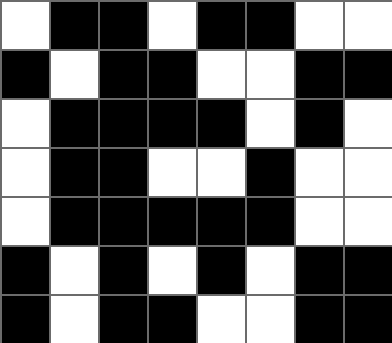[["white", "black", "black", "white", "black", "black", "white", "white"], ["black", "white", "black", "black", "white", "white", "black", "black"], ["white", "black", "black", "black", "black", "white", "black", "white"], ["white", "black", "black", "white", "white", "black", "white", "white"], ["white", "black", "black", "black", "black", "black", "white", "white"], ["black", "white", "black", "white", "black", "white", "black", "black"], ["black", "white", "black", "black", "white", "white", "black", "black"]]